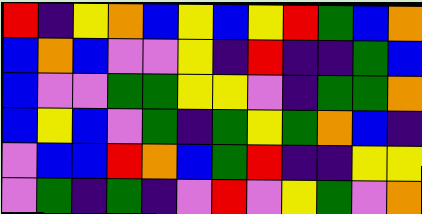[["red", "indigo", "yellow", "orange", "blue", "yellow", "blue", "yellow", "red", "green", "blue", "orange"], ["blue", "orange", "blue", "violet", "violet", "yellow", "indigo", "red", "indigo", "indigo", "green", "blue"], ["blue", "violet", "violet", "green", "green", "yellow", "yellow", "violet", "indigo", "green", "green", "orange"], ["blue", "yellow", "blue", "violet", "green", "indigo", "green", "yellow", "green", "orange", "blue", "indigo"], ["violet", "blue", "blue", "red", "orange", "blue", "green", "red", "indigo", "indigo", "yellow", "yellow"], ["violet", "green", "indigo", "green", "indigo", "violet", "red", "violet", "yellow", "green", "violet", "orange"]]